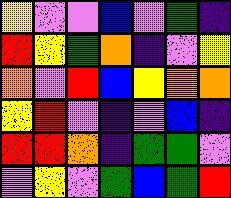[["yellow", "violet", "violet", "blue", "violet", "green", "indigo"], ["red", "yellow", "green", "orange", "indigo", "violet", "yellow"], ["orange", "violet", "red", "blue", "yellow", "orange", "orange"], ["yellow", "red", "violet", "indigo", "violet", "blue", "indigo"], ["red", "red", "orange", "indigo", "green", "green", "violet"], ["violet", "yellow", "violet", "green", "blue", "green", "red"]]